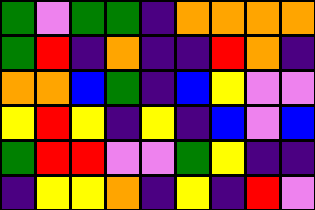[["green", "violet", "green", "green", "indigo", "orange", "orange", "orange", "orange"], ["green", "red", "indigo", "orange", "indigo", "indigo", "red", "orange", "indigo"], ["orange", "orange", "blue", "green", "indigo", "blue", "yellow", "violet", "violet"], ["yellow", "red", "yellow", "indigo", "yellow", "indigo", "blue", "violet", "blue"], ["green", "red", "red", "violet", "violet", "green", "yellow", "indigo", "indigo"], ["indigo", "yellow", "yellow", "orange", "indigo", "yellow", "indigo", "red", "violet"]]